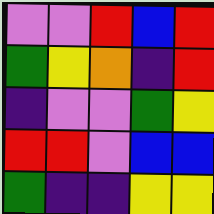[["violet", "violet", "red", "blue", "red"], ["green", "yellow", "orange", "indigo", "red"], ["indigo", "violet", "violet", "green", "yellow"], ["red", "red", "violet", "blue", "blue"], ["green", "indigo", "indigo", "yellow", "yellow"]]